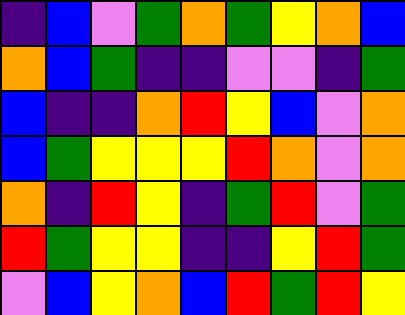[["indigo", "blue", "violet", "green", "orange", "green", "yellow", "orange", "blue"], ["orange", "blue", "green", "indigo", "indigo", "violet", "violet", "indigo", "green"], ["blue", "indigo", "indigo", "orange", "red", "yellow", "blue", "violet", "orange"], ["blue", "green", "yellow", "yellow", "yellow", "red", "orange", "violet", "orange"], ["orange", "indigo", "red", "yellow", "indigo", "green", "red", "violet", "green"], ["red", "green", "yellow", "yellow", "indigo", "indigo", "yellow", "red", "green"], ["violet", "blue", "yellow", "orange", "blue", "red", "green", "red", "yellow"]]